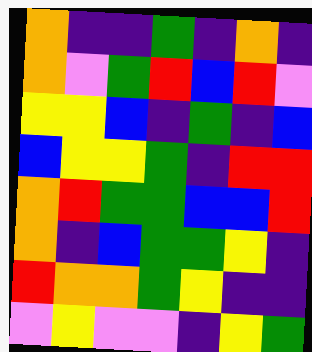[["orange", "indigo", "indigo", "green", "indigo", "orange", "indigo"], ["orange", "violet", "green", "red", "blue", "red", "violet"], ["yellow", "yellow", "blue", "indigo", "green", "indigo", "blue"], ["blue", "yellow", "yellow", "green", "indigo", "red", "red"], ["orange", "red", "green", "green", "blue", "blue", "red"], ["orange", "indigo", "blue", "green", "green", "yellow", "indigo"], ["red", "orange", "orange", "green", "yellow", "indigo", "indigo"], ["violet", "yellow", "violet", "violet", "indigo", "yellow", "green"]]